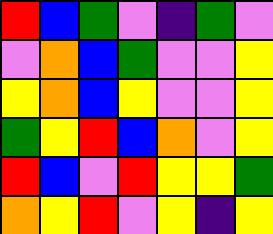[["red", "blue", "green", "violet", "indigo", "green", "violet"], ["violet", "orange", "blue", "green", "violet", "violet", "yellow"], ["yellow", "orange", "blue", "yellow", "violet", "violet", "yellow"], ["green", "yellow", "red", "blue", "orange", "violet", "yellow"], ["red", "blue", "violet", "red", "yellow", "yellow", "green"], ["orange", "yellow", "red", "violet", "yellow", "indigo", "yellow"]]